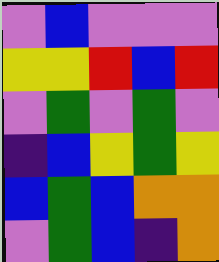[["violet", "blue", "violet", "violet", "violet"], ["yellow", "yellow", "red", "blue", "red"], ["violet", "green", "violet", "green", "violet"], ["indigo", "blue", "yellow", "green", "yellow"], ["blue", "green", "blue", "orange", "orange"], ["violet", "green", "blue", "indigo", "orange"]]